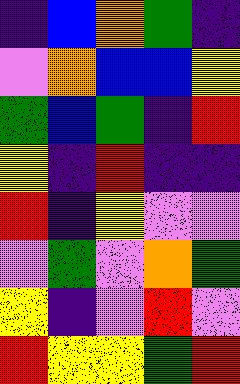[["indigo", "blue", "orange", "green", "indigo"], ["violet", "orange", "blue", "blue", "yellow"], ["green", "blue", "green", "indigo", "red"], ["yellow", "indigo", "red", "indigo", "indigo"], ["red", "indigo", "yellow", "violet", "violet"], ["violet", "green", "violet", "orange", "green"], ["yellow", "indigo", "violet", "red", "violet"], ["red", "yellow", "yellow", "green", "red"]]